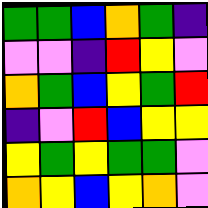[["green", "green", "blue", "orange", "green", "indigo"], ["violet", "violet", "indigo", "red", "yellow", "violet"], ["orange", "green", "blue", "yellow", "green", "red"], ["indigo", "violet", "red", "blue", "yellow", "yellow"], ["yellow", "green", "yellow", "green", "green", "violet"], ["orange", "yellow", "blue", "yellow", "orange", "violet"]]